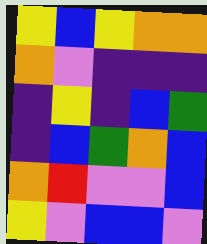[["yellow", "blue", "yellow", "orange", "orange"], ["orange", "violet", "indigo", "indigo", "indigo"], ["indigo", "yellow", "indigo", "blue", "green"], ["indigo", "blue", "green", "orange", "blue"], ["orange", "red", "violet", "violet", "blue"], ["yellow", "violet", "blue", "blue", "violet"]]